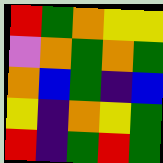[["red", "green", "orange", "yellow", "yellow"], ["violet", "orange", "green", "orange", "green"], ["orange", "blue", "green", "indigo", "blue"], ["yellow", "indigo", "orange", "yellow", "green"], ["red", "indigo", "green", "red", "green"]]